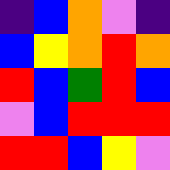[["indigo", "blue", "orange", "violet", "indigo"], ["blue", "yellow", "orange", "red", "orange"], ["red", "blue", "green", "red", "blue"], ["violet", "blue", "red", "red", "red"], ["red", "red", "blue", "yellow", "violet"]]